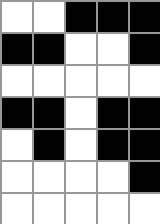[["white", "white", "black", "black", "black"], ["black", "black", "white", "white", "black"], ["white", "white", "white", "white", "white"], ["black", "black", "white", "black", "black"], ["white", "black", "white", "black", "black"], ["white", "white", "white", "white", "black"], ["white", "white", "white", "white", "white"]]